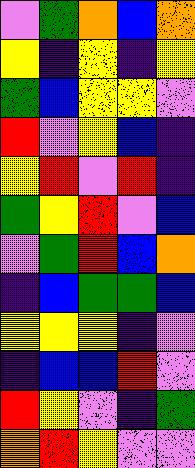[["violet", "green", "orange", "blue", "orange"], ["yellow", "indigo", "yellow", "indigo", "yellow"], ["green", "blue", "yellow", "yellow", "violet"], ["red", "violet", "yellow", "blue", "indigo"], ["yellow", "red", "violet", "red", "indigo"], ["green", "yellow", "red", "violet", "blue"], ["violet", "green", "red", "blue", "orange"], ["indigo", "blue", "green", "green", "blue"], ["yellow", "yellow", "yellow", "indigo", "violet"], ["indigo", "blue", "blue", "red", "violet"], ["red", "yellow", "violet", "indigo", "green"], ["orange", "red", "yellow", "violet", "violet"]]